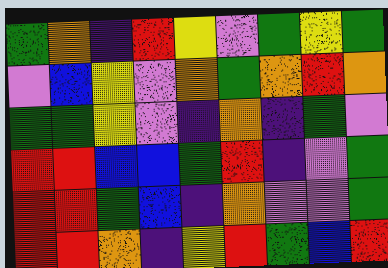[["green", "orange", "indigo", "red", "yellow", "violet", "green", "yellow", "green"], ["violet", "blue", "yellow", "violet", "orange", "green", "orange", "red", "orange"], ["green", "green", "yellow", "violet", "indigo", "orange", "indigo", "green", "violet"], ["red", "red", "blue", "blue", "green", "red", "indigo", "violet", "green"], ["red", "red", "green", "blue", "indigo", "orange", "violet", "violet", "green"], ["red", "red", "orange", "indigo", "yellow", "red", "green", "blue", "red"]]